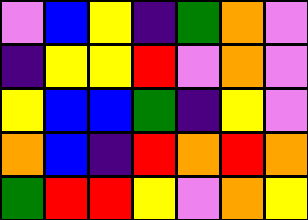[["violet", "blue", "yellow", "indigo", "green", "orange", "violet"], ["indigo", "yellow", "yellow", "red", "violet", "orange", "violet"], ["yellow", "blue", "blue", "green", "indigo", "yellow", "violet"], ["orange", "blue", "indigo", "red", "orange", "red", "orange"], ["green", "red", "red", "yellow", "violet", "orange", "yellow"]]